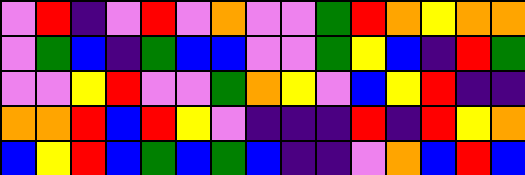[["violet", "red", "indigo", "violet", "red", "violet", "orange", "violet", "violet", "green", "red", "orange", "yellow", "orange", "orange"], ["violet", "green", "blue", "indigo", "green", "blue", "blue", "violet", "violet", "green", "yellow", "blue", "indigo", "red", "green"], ["violet", "violet", "yellow", "red", "violet", "violet", "green", "orange", "yellow", "violet", "blue", "yellow", "red", "indigo", "indigo"], ["orange", "orange", "red", "blue", "red", "yellow", "violet", "indigo", "indigo", "indigo", "red", "indigo", "red", "yellow", "orange"], ["blue", "yellow", "red", "blue", "green", "blue", "green", "blue", "indigo", "indigo", "violet", "orange", "blue", "red", "blue"]]